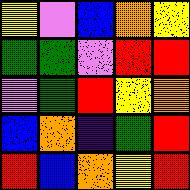[["yellow", "violet", "blue", "orange", "yellow"], ["green", "green", "violet", "red", "red"], ["violet", "green", "red", "yellow", "orange"], ["blue", "orange", "indigo", "green", "red"], ["red", "blue", "orange", "yellow", "red"]]